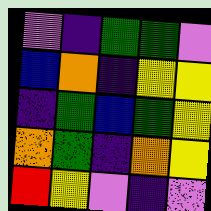[["violet", "indigo", "green", "green", "violet"], ["blue", "orange", "indigo", "yellow", "yellow"], ["indigo", "green", "blue", "green", "yellow"], ["orange", "green", "indigo", "orange", "yellow"], ["red", "yellow", "violet", "indigo", "violet"]]